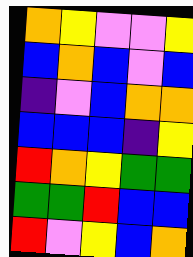[["orange", "yellow", "violet", "violet", "yellow"], ["blue", "orange", "blue", "violet", "blue"], ["indigo", "violet", "blue", "orange", "orange"], ["blue", "blue", "blue", "indigo", "yellow"], ["red", "orange", "yellow", "green", "green"], ["green", "green", "red", "blue", "blue"], ["red", "violet", "yellow", "blue", "orange"]]